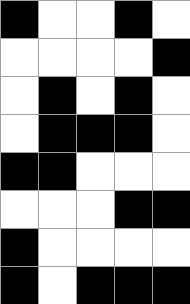[["black", "white", "white", "black", "white"], ["white", "white", "white", "white", "black"], ["white", "black", "white", "black", "white"], ["white", "black", "black", "black", "white"], ["black", "black", "white", "white", "white"], ["white", "white", "white", "black", "black"], ["black", "white", "white", "white", "white"], ["black", "white", "black", "black", "black"]]